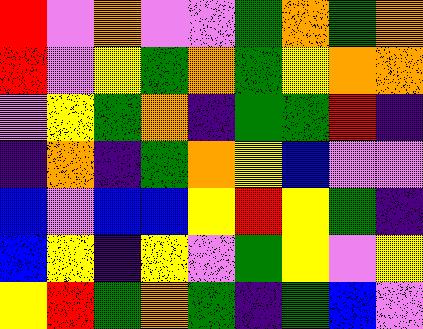[["red", "violet", "orange", "violet", "violet", "green", "orange", "green", "orange"], ["red", "violet", "yellow", "green", "orange", "green", "yellow", "orange", "orange"], ["violet", "yellow", "green", "orange", "indigo", "green", "green", "red", "indigo"], ["indigo", "orange", "indigo", "green", "orange", "yellow", "blue", "violet", "violet"], ["blue", "violet", "blue", "blue", "yellow", "red", "yellow", "green", "indigo"], ["blue", "yellow", "indigo", "yellow", "violet", "green", "yellow", "violet", "yellow"], ["yellow", "red", "green", "orange", "green", "indigo", "green", "blue", "violet"]]